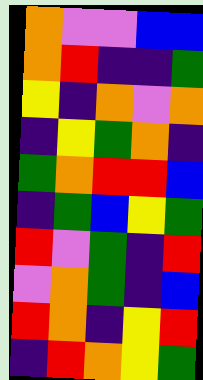[["orange", "violet", "violet", "blue", "blue"], ["orange", "red", "indigo", "indigo", "green"], ["yellow", "indigo", "orange", "violet", "orange"], ["indigo", "yellow", "green", "orange", "indigo"], ["green", "orange", "red", "red", "blue"], ["indigo", "green", "blue", "yellow", "green"], ["red", "violet", "green", "indigo", "red"], ["violet", "orange", "green", "indigo", "blue"], ["red", "orange", "indigo", "yellow", "red"], ["indigo", "red", "orange", "yellow", "green"]]